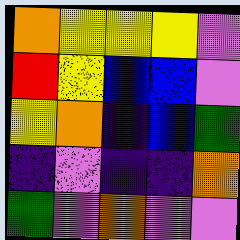[["orange", "yellow", "yellow", "yellow", "violet"], ["red", "yellow", "blue", "blue", "violet"], ["yellow", "orange", "indigo", "blue", "green"], ["indigo", "violet", "indigo", "indigo", "orange"], ["green", "violet", "orange", "violet", "violet"]]